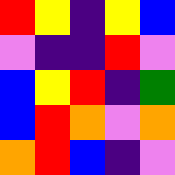[["red", "yellow", "indigo", "yellow", "blue"], ["violet", "indigo", "indigo", "red", "violet"], ["blue", "yellow", "red", "indigo", "green"], ["blue", "red", "orange", "violet", "orange"], ["orange", "red", "blue", "indigo", "violet"]]